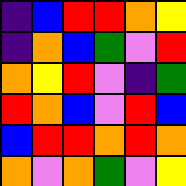[["indigo", "blue", "red", "red", "orange", "yellow"], ["indigo", "orange", "blue", "green", "violet", "red"], ["orange", "yellow", "red", "violet", "indigo", "green"], ["red", "orange", "blue", "violet", "red", "blue"], ["blue", "red", "red", "orange", "red", "orange"], ["orange", "violet", "orange", "green", "violet", "yellow"]]